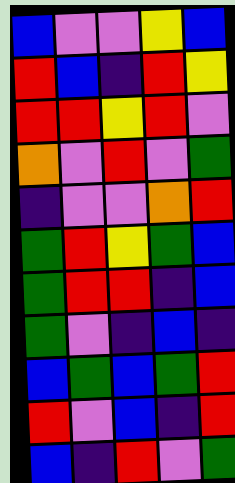[["blue", "violet", "violet", "yellow", "blue"], ["red", "blue", "indigo", "red", "yellow"], ["red", "red", "yellow", "red", "violet"], ["orange", "violet", "red", "violet", "green"], ["indigo", "violet", "violet", "orange", "red"], ["green", "red", "yellow", "green", "blue"], ["green", "red", "red", "indigo", "blue"], ["green", "violet", "indigo", "blue", "indigo"], ["blue", "green", "blue", "green", "red"], ["red", "violet", "blue", "indigo", "red"], ["blue", "indigo", "red", "violet", "green"]]